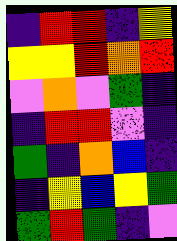[["indigo", "red", "red", "indigo", "yellow"], ["yellow", "yellow", "red", "orange", "red"], ["violet", "orange", "violet", "green", "indigo"], ["indigo", "red", "red", "violet", "indigo"], ["green", "indigo", "orange", "blue", "indigo"], ["indigo", "yellow", "blue", "yellow", "green"], ["green", "red", "green", "indigo", "violet"]]